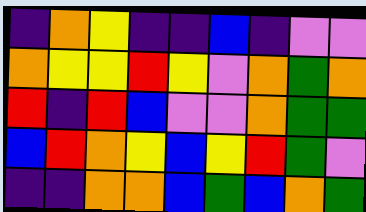[["indigo", "orange", "yellow", "indigo", "indigo", "blue", "indigo", "violet", "violet"], ["orange", "yellow", "yellow", "red", "yellow", "violet", "orange", "green", "orange"], ["red", "indigo", "red", "blue", "violet", "violet", "orange", "green", "green"], ["blue", "red", "orange", "yellow", "blue", "yellow", "red", "green", "violet"], ["indigo", "indigo", "orange", "orange", "blue", "green", "blue", "orange", "green"]]